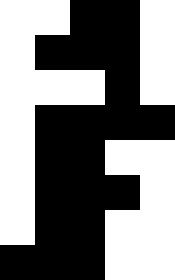[["white", "white", "black", "black", "white"], ["white", "black", "black", "black", "white"], ["white", "white", "white", "black", "white"], ["white", "black", "black", "black", "black"], ["white", "black", "black", "white", "white"], ["white", "black", "black", "black", "white"], ["white", "black", "black", "white", "white"], ["black", "black", "black", "white", "white"]]